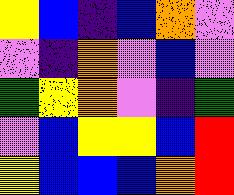[["yellow", "blue", "indigo", "blue", "orange", "violet"], ["violet", "indigo", "orange", "violet", "blue", "violet"], ["green", "yellow", "orange", "violet", "indigo", "green"], ["violet", "blue", "yellow", "yellow", "blue", "red"], ["yellow", "blue", "blue", "blue", "orange", "red"]]